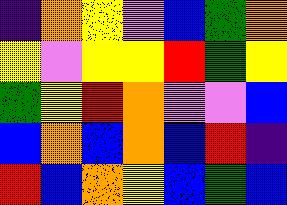[["indigo", "orange", "yellow", "violet", "blue", "green", "orange"], ["yellow", "violet", "yellow", "yellow", "red", "green", "yellow"], ["green", "yellow", "red", "orange", "violet", "violet", "blue"], ["blue", "orange", "blue", "orange", "blue", "red", "indigo"], ["red", "blue", "orange", "yellow", "blue", "green", "blue"]]